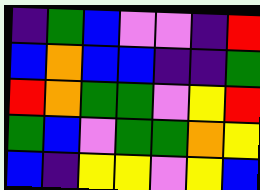[["indigo", "green", "blue", "violet", "violet", "indigo", "red"], ["blue", "orange", "blue", "blue", "indigo", "indigo", "green"], ["red", "orange", "green", "green", "violet", "yellow", "red"], ["green", "blue", "violet", "green", "green", "orange", "yellow"], ["blue", "indigo", "yellow", "yellow", "violet", "yellow", "blue"]]